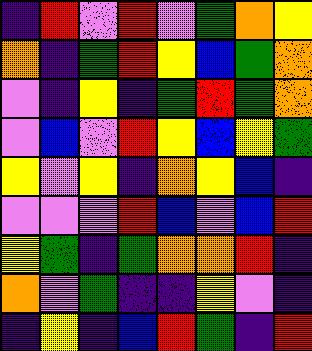[["indigo", "red", "violet", "red", "violet", "green", "orange", "yellow"], ["orange", "indigo", "green", "red", "yellow", "blue", "green", "orange"], ["violet", "indigo", "yellow", "indigo", "green", "red", "green", "orange"], ["violet", "blue", "violet", "red", "yellow", "blue", "yellow", "green"], ["yellow", "violet", "yellow", "indigo", "orange", "yellow", "blue", "indigo"], ["violet", "violet", "violet", "red", "blue", "violet", "blue", "red"], ["yellow", "green", "indigo", "green", "orange", "orange", "red", "indigo"], ["orange", "violet", "green", "indigo", "indigo", "yellow", "violet", "indigo"], ["indigo", "yellow", "indigo", "blue", "red", "green", "indigo", "red"]]